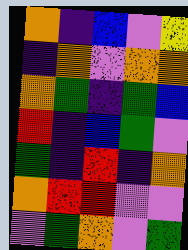[["orange", "indigo", "blue", "violet", "yellow"], ["indigo", "orange", "violet", "orange", "orange"], ["orange", "green", "indigo", "green", "blue"], ["red", "indigo", "blue", "green", "violet"], ["green", "indigo", "red", "indigo", "orange"], ["orange", "red", "red", "violet", "violet"], ["violet", "green", "orange", "violet", "green"]]